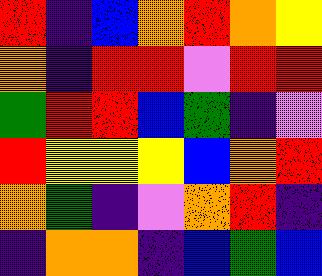[["red", "indigo", "blue", "orange", "red", "orange", "yellow"], ["orange", "indigo", "red", "red", "violet", "red", "red"], ["green", "red", "red", "blue", "green", "indigo", "violet"], ["red", "yellow", "yellow", "yellow", "blue", "orange", "red"], ["orange", "green", "indigo", "violet", "orange", "red", "indigo"], ["indigo", "orange", "orange", "indigo", "blue", "green", "blue"]]